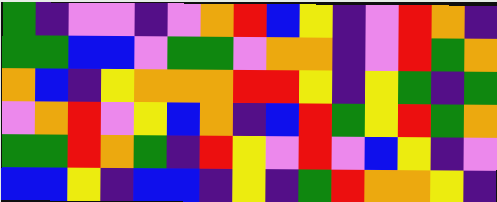[["green", "indigo", "violet", "violet", "indigo", "violet", "orange", "red", "blue", "yellow", "indigo", "violet", "red", "orange", "indigo"], ["green", "green", "blue", "blue", "violet", "green", "green", "violet", "orange", "orange", "indigo", "violet", "red", "green", "orange"], ["orange", "blue", "indigo", "yellow", "orange", "orange", "orange", "red", "red", "yellow", "indigo", "yellow", "green", "indigo", "green"], ["violet", "orange", "red", "violet", "yellow", "blue", "orange", "indigo", "blue", "red", "green", "yellow", "red", "green", "orange"], ["green", "green", "red", "orange", "green", "indigo", "red", "yellow", "violet", "red", "violet", "blue", "yellow", "indigo", "violet"], ["blue", "blue", "yellow", "indigo", "blue", "blue", "indigo", "yellow", "indigo", "green", "red", "orange", "orange", "yellow", "indigo"]]